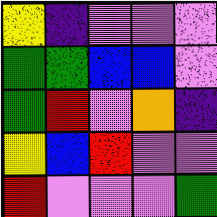[["yellow", "indigo", "violet", "violet", "violet"], ["green", "green", "blue", "blue", "violet"], ["green", "red", "violet", "orange", "indigo"], ["yellow", "blue", "red", "violet", "violet"], ["red", "violet", "violet", "violet", "green"]]